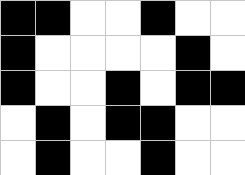[["black", "black", "white", "white", "black", "white", "white"], ["black", "white", "white", "white", "white", "black", "white"], ["black", "white", "white", "black", "white", "black", "black"], ["white", "black", "white", "black", "black", "white", "white"], ["white", "black", "white", "white", "black", "white", "white"]]